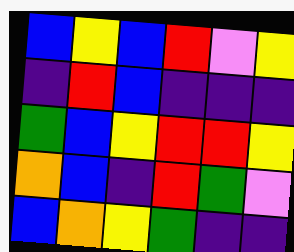[["blue", "yellow", "blue", "red", "violet", "yellow"], ["indigo", "red", "blue", "indigo", "indigo", "indigo"], ["green", "blue", "yellow", "red", "red", "yellow"], ["orange", "blue", "indigo", "red", "green", "violet"], ["blue", "orange", "yellow", "green", "indigo", "indigo"]]